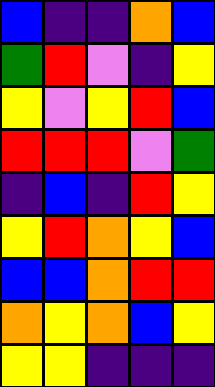[["blue", "indigo", "indigo", "orange", "blue"], ["green", "red", "violet", "indigo", "yellow"], ["yellow", "violet", "yellow", "red", "blue"], ["red", "red", "red", "violet", "green"], ["indigo", "blue", "indigo", "red", "yellow"], ["yellow", "red", "orange", "yellow", "blue"], ["blue", "blue", "orange", "red", "red"], ["orange", "yellow", "orange", "blue", "yellow"], ["yellow", "yellow", "indigo", "indigo", "indigo"]]